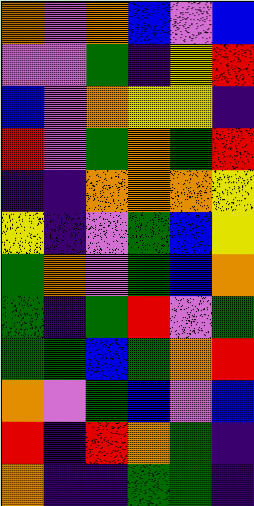[["orange", "violet", "orange", "blue", "violet", "blue"], ["violet", "violet", "green", "indigo", "yellow", "red"], ["blue", "violet", "orange", "yellow", "yellow", "indigo"], ["red", "violet", "green", "orange", "green", "red"], ["indigo", "indigo", "orange", "orange", "orange", "yellow"], ["yellow", "indigo", "violet", "green", "blue", "yellow"], ["green", "orange", "violet", "green", "blue", "orange"], ["green", "indigo", "green", "red", "violet", "green"], ["green", "green", "blue", "green", "orange", "red"], ["orange", "violet", "green", "blue", "violet", "blue"], ["red", "indigo", "red", "orange", "green", "indigo"], ["orange", "indigo", "indigo", "green", "green", "indigo"]]